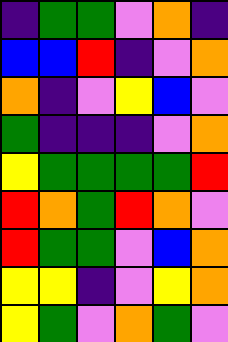[["indigo", "green", "green", "violet", "orange", "indigo"], ["blue", "blue", "red", "indigo", "violet", "orange"], ["orange", "indigo", "violet", "yellow", "blue", "violet"], ["green", "indigo", "indigo", "indigo", "violet", "orange"], ["yellow", "green", "green", "green", "green", "red"], ["red", "orange", "green", "red", "orange", "violet"], ["red", "green", "green", "violet", "blue", "orange"], ["yellow", "yellow", "indigo", "violet", "yellow", "orange"], ["yellow", "green", "violet", "orange", "green", "violet"]]